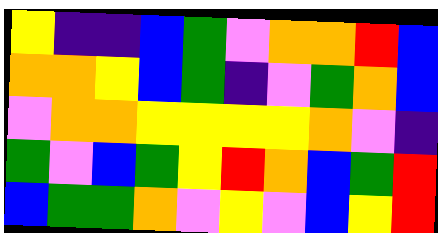[["yellow", "indigo", "indigo", "blue", "green", "violet", "orange", "orange", "red", "blue"], ["orange", "orange", "yellow", "blue", "green", "indigo", "violet", "green", "orange", "blue"], ["violet", "orange", "orange", "yellow", "yellow", "yellow", "yellow", "orange", "violet", "indigo"], ["green", "violet", "blue", "green", "yellow", "red", "orange", "blue", "green", "red"], ["blue", "green", "green", "orange", "violet", "yellow", "violet", "blue", "yellow", "red"]]